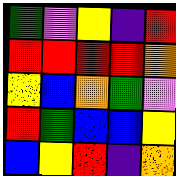[["green", "violet", "yellow", "indigo", "red"], ["red", "red", "red", "red", "orange"], ["yellow", "blue", "orange", "green", "violet"], ["red", "green", "blue", "blue", "yellow"], ["blue", "yellow", "red", "indigo", "orange"]]